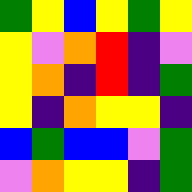[["green", "yellow", "blue", "yellow", "green", "yellow"], ["yellow", "violet", "orange", "red", "indigo", "violet"], ["yellow", "orange", "indigo", "red", "indigo", "green"], ["yellow", "indigo", "orange", "yellow", "yellow", "indigo"], ["blue", "green", "blue", "blue", "violet", "green"], ["violet", "orange", "yellow", "yellow", "indigo", "green"]]